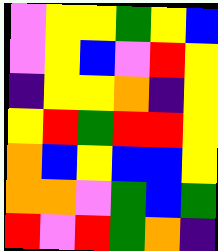[["violet", "yellow", "yellow", "green", "yellow", "blue"], ["violet", "yellow", "blue", "violet", "red", "yellow"], ["indigo", "yellow", "yellow", "orange", "indigo", "yellow"], ["yellow", "red", "green", "red", "red", "yellow"], ["orange", "blue", "yellow", "blue", "blue", "yellow"], ["orange", "orange", "violet", "green", "blue", "green"], ["red", "violet", "red", "green", "orange", "indigo"]]